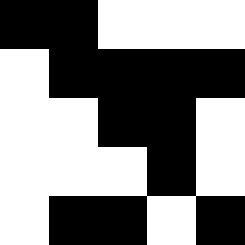[["black", "black", "white", "white", "white"], ["white", "black", "black", "black", "black"], ["white", "white", "black", "black", "white"], ["white", "white", "white", "black", "white"], ["white", "black", "black", "white", "black"]]